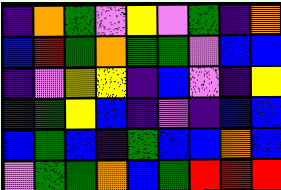[["indigo", "orange", "green", "violet", "yellow", "violet", "green", "indigo", "orange"], ["blue", "red", "green", "orange", "green", "green", "violet", "blue", "blue"], ["indigo", "violet", "yellow", "yellow", "indigo", "blue", "violet", "indigo", "yellow"], ["indigo", "green", "yellow", "blue", "indigo", "violet", "indigo", "blue", "blue"], ["blue", "green", "blue", "indigo", "green", "blue", "blue", "orange", "blue"], ["violet", "green", "green", "orange", "blue", "green", "red", "red", "red"]]